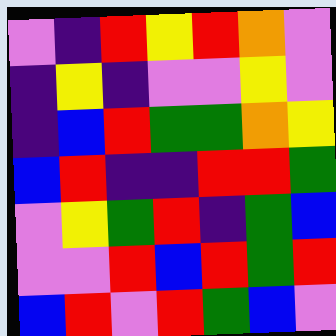[["violet", "indigo", "red", "yellow", "red", "orange", "violet"], ["indigo", "yellow", "indigo", "violet", "violet", "yellow", "violet"], ["indigo", "blue", "red", "green", "green", "orange", "yellow"], ["blue", "red", "indigo", "indigo", "red", "red", "green"], ["violet", "yellow", "green", "red", "indigo", "green", "blue"], ["violet", "violet", "red", "blue", "red", "green", "red"], ["blue", "red", "violet", "red", "green", "blue", "violet"]]